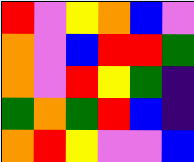[["red", "violet", "yellow", "orange", "blue", "violet"], ["orange", "violet", "blue", "red", "red", "green"], ["orange", "violet", "red", "yellow", "green", "indigo"], ["green", "orange", "green", "red", "blue", "indigo"], ["orange", "red", "yellow", "violet", "violet", "blue"]]